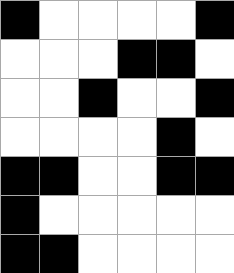[["black", "white", "white", "white", "white", "black"], ["white", "white", "white", "black", "black", "white"], ["white", "white", "black", "white", "white", "black"], ["white", "white", "white", "white", "black", "white"], ["black", "black", "white", "white", "black", "black"], ["black", "white", "white", "white", "white", "white"], ["black", "black", "white", "white", "white", "white"]]